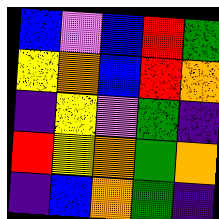[["blue", "violet", "blue", "red", "green"], ["yellow", "orange", "blue", "red", "orange"], ["indigo", "yellow", "violet", "green", "indigo"], ["red", "yellow", "orange", "green", "orange"], ["indigo", "blue", "orange", "green", "indigo"]]